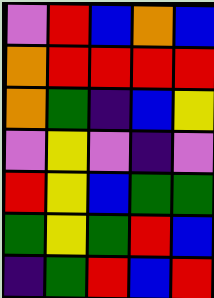[["violet", "red", "blue", "orange", "blue"], ["orange", "red", "red", "red", "red"], ["orange", "green", "indigo", "blue", "yellow"], ["violet", "yellow", "violet", "indigo", "violet"], ["red", "yellow", "blue", "green", "green"], ["green", "yellow", "green", "red", "blue"], ["indigo", "green", "red", "blue", "red"]]